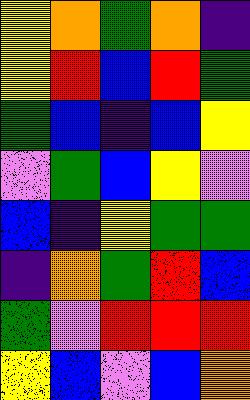[["yellow", "orange", "green", "orange", "indigo"], ["yellow", "red", "blue", "red", "green"], ["green", "blue", "indigo", "blue", "yellow"], ["violet", "green", "blue", "yellow", "violet"], ["blue", "indigo", "yellow", "green", "green"], ["indigo", "orange", "green", "red", "blue"], ["green", "violet", "red", "red", "red"], ["yellow", "blue", "violet", "blue", "orange"]]